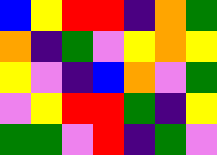[["blue", "yellow", "red", "red", "indigo", "orange", "green"], ["orange", "indigo", "green", "violet", "yellow", "orange", "yellow"], ["yellow", "violet", "indigo", "blue", "orange", "violet", "green"], ["violet", "yellow", "red", "red", "green", "indigo", "yellow"], ["green", "green", "violet", "red", "indigo", "green", "violet"]]